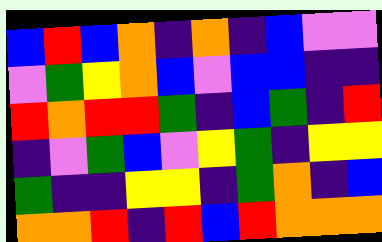[["blue", "red", "blue", "orange", "indigo", "orange", "indigo", "blue", "violet", "violet"], ["violet", "green", "yellow", "orange", "blue", "violet", "blue", "blue", "indigo", "indigo"], ["red", "orange", "red", "red", "green", "indigo", "blue", "green", "indigo", "red"], ["indigo", "violet", "green", "blue", "violet", "yellow", "green", "indigo", "yellow", "yellow"], ["green", "indigo", "indigo", "yellow", "yellow", "indigo", "green", "orange", "indigo", "blue"], ["orange", "orange", "red", "indigo", "red", "blue", "red", "orange", "orange", "orange"]]